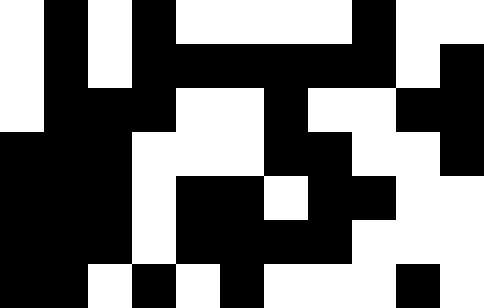[["white", "black", "white", "black", "white", "white", "white", "white", "black", "white", "white"], ["white", "black", "white", "black", "black", "black", "black", "black", "black", "white", "black"], ["white", "black", "black", "black", "white", "white", "black", "white", "white", "black", "black"], ["black", "black", "black", "white", "white", "white", "black", "black", "white", "white", "black"], ["black", "black", "black", "white", "black", "black", "white", "black", "black", "white", "white"], ["black", "black", "black", "white", "black", "black", "black", "black", "white", "white", "white"], ["black", "black", "white", "black", "white", "black", "white", "white", "white", "black", "white"]]